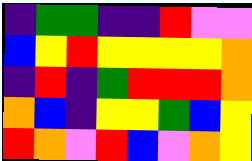[["indigo", "green", "green", "indigo", "indigo", "red", "violet", "violet"], ["blue", "yellow", "red", "yellow", "yellow", "yellow", "yellow", "orange"], ["indigo", "red", "indigo", "green", "red", "red", "red", "orange"], ["orange", "blue", "indigo", "yellow", "yellow", "green", "blue", "yellow"], ["red", "orange", "violet", "red", "blue", "violet", "orange", "yellow"]]